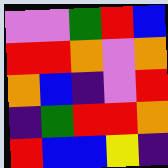[["violet", "violet", "green", "red", "blue"], ["red", "red", "orange", "violet", "orange"], ["orange", "blue", "indigo", "violet", "red"], ["indigo", "green", "red", "red", "orange"], ["red", "blue", "blue", "yellow", "indigo"]]